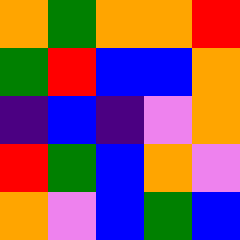[["orange", "green", "orange", "orange", "red"], ["green", "red", "blue", "blue", "orange"], ["indigo", "blue", "indigo", "violet", "orange"], ["red", "green", "blue", "orange", "violet"], ["orange", "violet", "blue", "green", "blue"]]